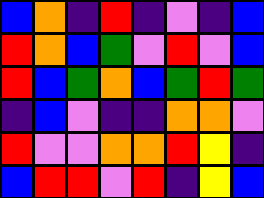[["blue", "orange", "indigo", "red", "indigo", "violet", "indigo", "blue"], ["red", "orange", "blue", "green", "violet", "red", "violet", "blue"], ["red", "blue", "green", "orange", "blue", "green", "red", "green"], ["indigo", "blue", "violet", "indigo", "indigo", "orange", "orange", "violet"], ["red", "violet", "violet", "orange", "orange", "red", "yellow", "indigo"], ["blue", "red", "red", "violet", "red", "indigo", "yellow", "blue"]]